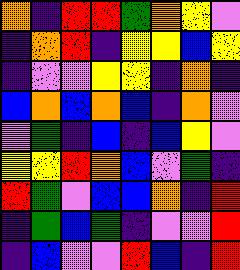[["orange", "indigo", "red", "red", "green", "orange", "yellow", "violet"], ["indigo", "orange", "red", "indigo", "yellow", "yellow", "blue", "yellow"], ["indigo", "violet", "violet", "yellow", "yellow", "indigo", "orange", "indigo"], ["blue", "orange", "blue", "orange", "blue", "indigo", "orange", "violet"], ["violet", "green", "indigo", "blue", "indigo", "blue", "yellow", "violet"], ["yellow", "yellow", "red", "orange", "blue", "violet", "green", "indigo"], ["red", "green", "violet", "blue", "blue", "orange", "indigo", "red"], ["indigo", "green", "blue", "green", "indigo", "violet", "violet", "red"], ["indigo", "blue", "violet", "violet", "red", "blue", "indigo", "red"]]